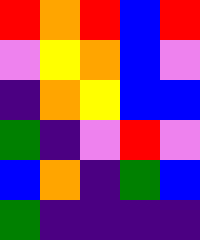[["red", "orange", "red", "blue", "red"], ["violet", "yellow", "orange", "blue", "violet"], ["indigo", "orange", "yellow", "blue", "blue"], ["green", "indigo", "violet", "red", "violet"], ["blue", "orange", "indigo", "green", "blue"], ["green", "indigo", "indigo", "indigo", "indigo"]]